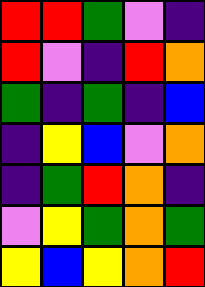[["red", "red", "green", "violet", "indigo"], ["red", "violet", "indigo", "red", "orange"], ["green", "indigo", "green", "indigo", "blue"], ["indigo", "yellow", "blue", "violet", "orange"], ["indigo", "green", "red", "orange", "indigo"], ["violet", "yellow", "green", "orange", "green"], ["yellow", "blue", "yellow", "orange", "red"]]